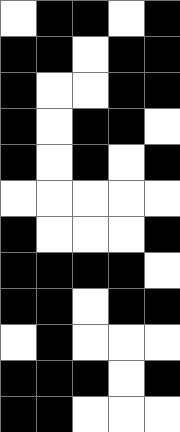[["white", "black", "black", "white", "black"], ["black", "black", "white", "black", "black"], ["black", "white", "white", "black", "black"], ["black", "white", "black", "black", "white"], ["black", "white", "black", "white", "black"], ["white", "white", "white", "white", "white"], ["black", "white", "white", "white", "black"], ["black", "black", "black", "black", "white"], ["black", "black", "white", "black", "black"], ["white", "black", "white", "white", "white"], ["black", "black", "black", "white", "black"], ["black", "black", "white", "white", "white"]]